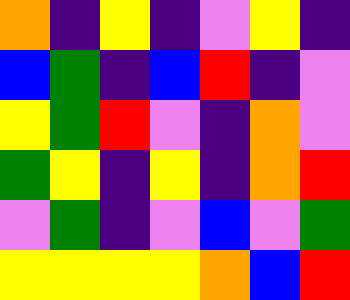[["orange", "indigo", "yellow", "indigo", "violet", "yellow", "indigo"], ["blue", "green", "indigo", "blue", "red", "indigo", "violet"], ["yellow", "green", "red", "violet", "indigo", "orange", "violet"], ["green", "yellow", "indigo", "yellow", "indigo", "orange", "red"], ["violet", "green", "indigo", "violet", "blue", "violet", "green"], ["yellow", "yellow", "yellow", "yellow", "orange", "blue", "red"]]